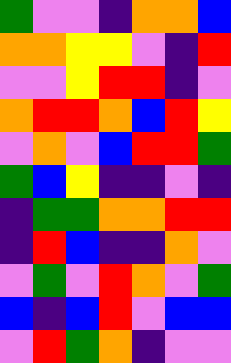[["green", "violet", "violet", "indigo", "orange", "orange", "blue"], ["orange", "orange", "yellow", "yellow", "violet", "indigo", "red"], ["violet", "violet", "yellow", "red", "red", "indigo", "violet"], ["orange", "red", "red", "orange", "blue", "red", "yellow"], ["violet", "orange", "violet", "blue", "red", "red", "green"], ["green", "blue", "yellow", "indigo", "indigo", "violet", "indigo"], ["indigo", "green", "green", "orange", "orange", "red", "red"], ["indigo", "red", "blue", "indigo", "indigo", "orange", "violet"], ["violet", "green", "violet", "red", "orange", "violet", "green"], ["blue", "indigo", "blue", "red", "violet", "blue", "blue"], ["violet", "red", "green", "orange", "indigo", "violet", "violet"]]